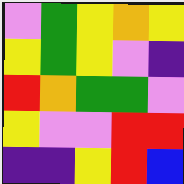[["violet", "green", "yellow", "orange", "yellow"], ["yellow", "green", "yellow", "violet", "indigo"], ["red", "orange", "green", "green", "violet"], ["yellow", "violet", "violet", "red", "red"], ["indigo", "indigo", "yellow", "red", "blue"]]